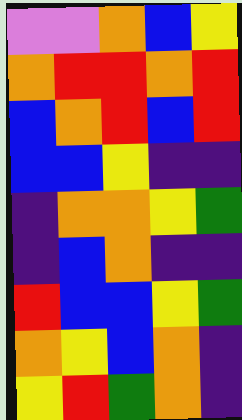[["violet", "violet", "orange", "blue", "yellow"], ["orange", "red", "red", "orange", "red"], ["blue", "orange", "red", "blue", "red"], ["blue", "blue", "yellow", "indigo", "indigo"], ["indigo", "orange", "orange", "yellow", "green"], ["indigo", "blue", "orange", "indigo", "indigo"], ["red", "blue", "blue", "yellow", "green"], ["orange", "yellow", "blue", "orange", "indigo"], ["yellow", "red", "green", "orange", "indigo"]]